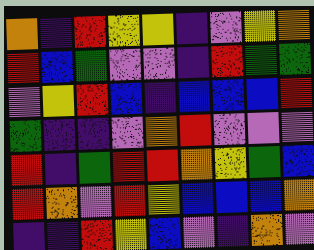[["orange", "indigo", "red", "yellow", "yellow", "indigo", "violet", "yellow", "orange"], ["red", "blue", "green", "violet", "violet", "indigo", "red", "green", "green"], ["violet", "yellow", "red", "blue", "indigo", "blue", "blue", "blue", "red"], ["green", "indigo", "indigo", "violet", "orange", "red", "violet", "violet", "violet"], ["red", "indigo", "green", "red", "red", "orange", "yellow", "green", "blue"], ["red", "orange", "violet", "red", "yellow", "blue", "blue", "blue", "orange"], ["indigo", "indigo", "red", "yellow", "blue", "violet", "indigo", "orange", "violet"]]